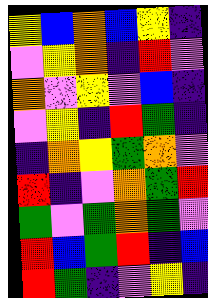[["yellow", "blue", "orange", "blue", "yellow", "indigo"], ["violet", "yellow", "orange", "indigo", "red", "violet"], ["orange", "violet", "yellow", "violet", "blue", "indigo"], ["violet", "yellow", "indigo", "red", "green", "indigo"], ["indigo", "orange", "yellow", "green", "orange", "violet"], ["red", "indigo", "violet", "orange", "green", "red"], ["green", "violet", "green", "orange", "green", "violet"], ["red", "blue", "green", "red", "indigo", "blue"], ["red", "green", "indigo", "violet", "yellow", "indigo"]]